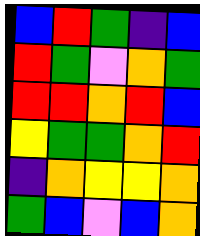[["blue", "red", "green", "indigo", "blue"], ["red", "green", "violet", "orange", "green"], ["red", "red", "orange", "red", "blue"], ["yellow", "green", "green", "orange", "red"], ["indigo", "orange", "yellow", "yellow", "orange"], ["green", "blue", "violet", "blue", "orange"]]